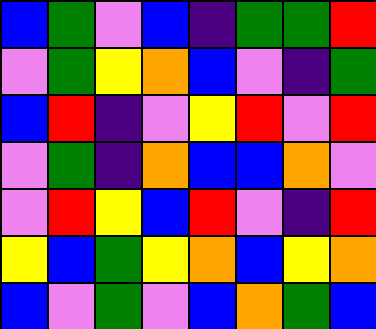[["blue", "green", "violet", "blue", "indigo", "green", "green", "red"], ["violet", "green", "yellow", "orange", "blue", "violet", "indigo", "green"], ["blue", "red", "indigo", "violet", "yellow", "red", "violet", "red"], ["violet", "green", "indigo", "orange", "blue", "blue", "orange", "violet"], ["violet", "red", "yellow", "blue", "red", "violet", "indigo", "red"], ["yellow", "blue", "green", "yellow", "orange", "blue", "yellow", "orange"], ["blue", "violet", "green", "violet", "blue", "orange", "green", "blue"]]